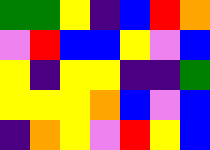[["green", "green", "yellow", "indigo", "blue", "red", "orange"], ["violet", "red", "blue", "blue", "yellow", "violet", "blue"], ["yellow", "indigo", "yellow", "yellow", "indigo", "indigo", "green"], ["yellow", "yellow", "yellow", "orange", "blue", "violet", "blue"], ["indigo", "orange", "yellow", "violet", "red", "yellow", "blue"]]